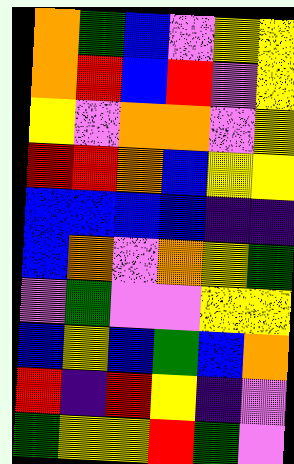[["orange", "green", "blue", "violet", "yellow", "yellow"], ["orange", "red", "blue", "red", "violet", "yellow"], ["yellow", "violet", "orange", "orange", "violet", "yellow"], ["red", "red", "orange", "blue", "yellow", "yellow"], ["blue", "blue", "blue", "blue", "indigo", "indigo"], ["blue", "orange", "violet", "orange", "yellow", "green"], ["violet", "green", "violet", "violet", "yellow", "yellow"], ["blue", "yellow", "blue", "green", "blue", "orange"], ["red", "indigo", "red", "yellow", "indigo", "violet"], ["green", "yellow", "yellow", "red", "green", "violet"]]